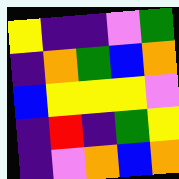[["yellow", "indigo", "indigo", "violet", "green"], ["indigo", "orange", "green", "blue", "orange"], ["blue", "yellow", "yellow", "yellow", "violet"], ["indigo", "red", "indigo", "green", "yellow"], ["indigo", "violet", "orange", "blue", "orange"]]